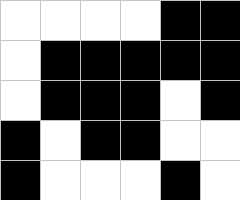[["white", "white", "white", "white", "black", "black"], ["white", "black", "black", "black", "black", "black"], ["white", "black", "black", "black", "white", "black"], ["black", "white", "black", "black", "white", "white"], ["black", "white", "white", "white", "black", "white"]]